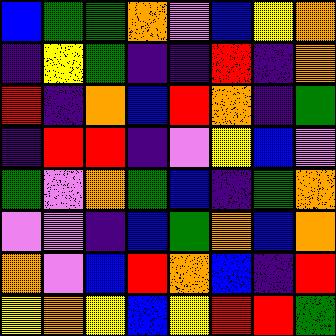[["blue", "green", "green", "orange", "violet", "blue", "yellow", "orange"], ["indigo", "yellow", "green", "indigo", "indigo", "red", "indigo", "orange"], ["red", "indigo", "orange", "blue", "red", "orange", "indigo", "green"], ["indigo", "red", "red", "indigo", "violet", "yellow", "blue", "violet"], ["green", "violet", "orange", "green", "blue", "indigo", "green", "orange"], ["violet", "violet", "indigo", "blue", "green", "orange", "blue", "orange"], ["orange", "violet", "blue", "red", "orange", "blue", "indigo", "red"], ["yellow", "orange", "yellow", "blue", "yellow", "red", "red", "green"]]